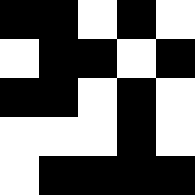[["black", "black", "white", "black", "white"], ["white", "black", "black", "white", "black"], ["black", "black", "white", "black", "white"], ["white", "white", "white", "black", "white"], ["white", "black", "black", "black", "black"]]